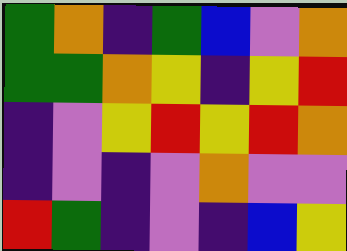[["green", "orange", "indigo", "green", "blue", "violet", "orange"], ["green", "green", "orange", "yellow", "indigo", "yellow", "red"], ["indigo", "violet", "yellow", "red", "yellow", "red", "orange"], ["indigo", "violet", "indigo", "violet", "orange", "violet", "violet"], ["red", "green", "indigo", "violet", "indigo", "blue", "yellow"]]